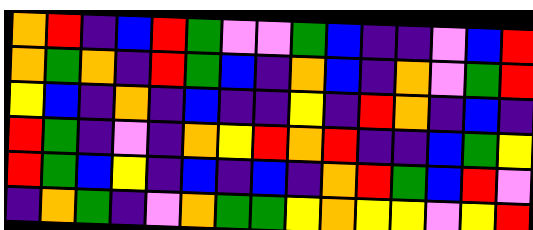[["orange", "red", "indigo", "blue", "red", "green", "violet", "violet", "green", "blue", "indigo", "indigo", "violet", "blue", "red"], ["orange", "green", "orange", "indigo", "red", "green", "blue", "indigo", "orange", "blue", "indigo", "orange", "violet", "green", "red"], ["yellow", "blue", "indigo", "orange", "indigo", "blue", "indigo", "indigo", "yellow", "indigo", "red", "orange", "indigo", "blue", "indigo"], ["red", "green", "indigo", "violet", "indigo", "orange", "yellow", "red", "orange", "red", "indigo", "indigo", "blue", "green", "yellow"], ["red", "green", "blue", "yellow", "indigo", "blue", "indigo", "blue", "indigo", "orange", "red", "green", "blue", "red", "violet"], ["indigo", "orange", "green", "indigo", "violet", "orange", "green", "green", "yellow", "orange", "yellow", "yellow", "violet", "yellow", "red"]]